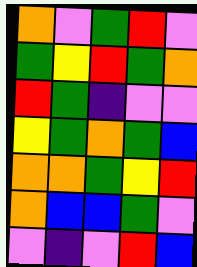[["orange", "violet", "green", "red", "violet"], ["green", "yellow", "red", "green", "orange"], ["red", "green", "indigo", "violet", "violet"], ["yellow", "green", "orange", "green", "blue"], ["orange", "orange", "green", "yellow", "red"], ["orange", "blue", "blue", "green", "violet"], ["violet", "indigo", "violet", "red", "blue"]]